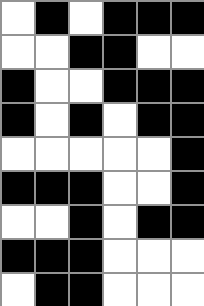[["white", "black", "white", "black", "black", "black"], ["white", "white", "black", "black", "white", "white"], ["black", "white", "white", "black", "black", "black"], ["black", "white", "black", "white", "black", "black"], ["white", "white", "white", "white", "white", "black"], ["black", "black", "black", "white", "white", "black"], ["white", "white", "black", "white", "black", "black"], ["black", "black", "black", "white", "white", "white"], ["white", "black", "black", "white", "white", "white"]]